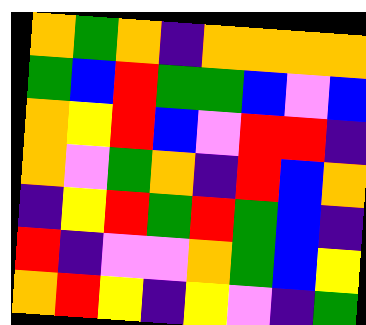[["orange", "green", "orange", "indigo", "orange", "orange", "orange", "orange"], ["green", "blue", "red", "green", "green", "blue", "violet", "blue"], ["orange", "yellow", "red", "blue", "violet", "red", "red", "indigo"], ["orange", "violet", "green", "orange", "indigo", "red", "blue", "orange"], ["indigo", "yellow", "red", "green", "red", "green", "blue", "indigo"], ["red", "indigo", "violet", "violet", "orange", "green", "blue", "yellow"], ["orange", "red", "yellow", "indigo", "yellow", "violet", "indigo", "green"]]